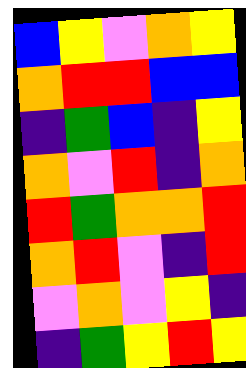[["blue", "yellow", "violet", "orange", "yellow"], ["orange", "red", "red", "blue", "blue"], ["indigo", "green", "blue", "indigo", "yellow"], ["orange", "violet", "red", "indigo", "orange"], ["red", "green", "orange", "orange", "red"], ["orange", "red", "violet", "indigo", "red"], ["violet", "orange", "violet", "yellow", "indigo"], ["indigo", "green", "yellow", "red", "yellow"]]